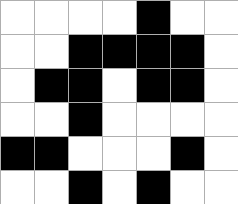[["white", "white", "white", "white", "black", "white", "white"], ["white", "white", "black", "black", "black", "black", "white"], ["white", "black", "black", "white", "black", "black", "white"], ["white", "white", "black", "white", "white", "white", "white"], ["black", "black", "white", "white", "white", "black", "white"], ["white", "white", "black", "white", "black", "white", "white"]]